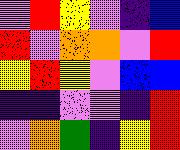[["violet", "red", "yellow", "violet", "indigo", "blue"], ["red", "violet", "orange", "orange", "violet", "red"], ["yellow", "red", "yellow", "violet", "blue", "blue"], ["indigo", "indigo", "violet", "violet", "indigo", "red"], ["violet", "orange", "green", "indigo", "yellow", "red"]]